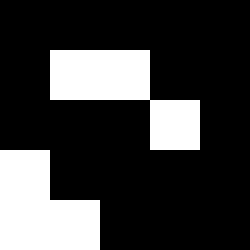[["black", "black", "black", "black", "black"], ["black", "white", "white", "black", "black"], ["black", "black", "black", "white", "black"], ["white", "black", "black", "black", "black"], ["white", "white", "black", "black", "black"]]